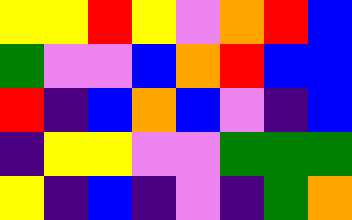[["yellow", "yellow", "red", "yellow", "violet", "orange", "red", "blue"], ["green", "violet", "violet", "blue", "orange", "red", "blue", "blue"], ["red", "indigo", "blue", "orange", "blue", "violet", "indigo", "blue"], ["indigo", "yellow", "yellow", "violet", "violet", "green", "green", "green"], ["yellow", "indigo", "blue", "indigo", "violet", "indigo", "green", "orange"]]